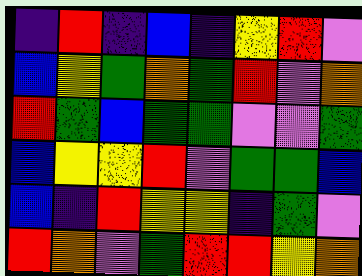[["indigo", "red", "indigo", "blue", "indigo", "yellow", "red", "violet"], ["blue", "yellow", "green", "orange", "green", "red", "violet", "orange"], ["red", "green", "blue", "green", "green", "violet", "violet", "green"], ["blue", "yellow", "yellow", "red", "violet", "green", "green", "blue"], ["blue", "indigo", "red", "yellow", "yellow", "indigo", "green", "violet"], ["red", "orange", "violet", "green", "red", "red", "yellow", "orange"]]